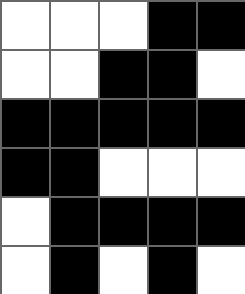[["white", "white", "white", "black", "black"], ["white", "white", "black", "black", "white"], ["black", "black", "black", "black", "black"], ["black", "black", "white", "white", "white"], ["white", "black", "black", "black", "black"], ["white", "black", "white", "black", "white"]]